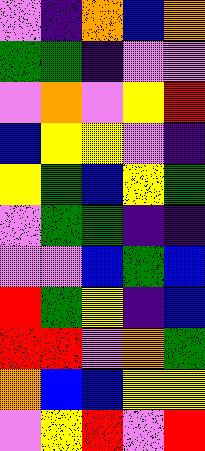[["violet", "indigo", "orange", "blue", "orange"], ["green", "green", "indigo", "violet", "violet"], ["violet", "orange", "violet", "yellow", "red"], ["blue", "yellow", "yellow", "violet", "indigo"], ["yellow", "green", "blue", "yellow", "green"], ["violet", "green", "green", "indigo", "indigo"], ["violet", "violet", "blue", "green", "blue"], ["red", "green", "yellow", "indigo", "blue"], ["red", "red", "violet", "orange", "green"], ["orange", "blue", "blue", "yellow", "yellow"], ["violet", "yellow", "red", "violet", "red"]]